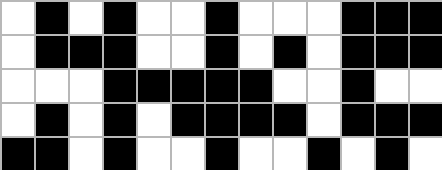[["white", "black", "white", "black", "white", "white", "black", "white", "white", "white", "black", "black", "black"], ["white", "black", "black", "black", "white", "white", "black", "white", "black", "white", "black", "black", "black"], ["white", "white", "white", "black", "black", "black", "black", "black", "white", "white", "black", "white", "white"], ["white", "black", "white", "black", "white", "black", "black", "black", "black", "white", "black", "black", "black"], ["black", "black", "white", "black", "white", "white", "black", "white", "white", "black", "white", "black", "white"]]